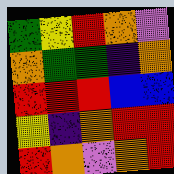[["green", "yellow", "red", "orange", "violet"], ["orange", "green", "green", "indigo", "orange"], ["red", "red", "red", "blue", "blue"], ["yellow", "indigo", "orange", "red", "red"], ["red", "orange", "violet", "orange", "red"]]